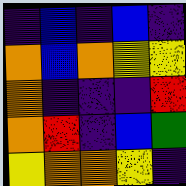[["indigo", "blue", "indigo", "blue", "indigo"], ["orange", "blue", "orange", "yellow", "yellow"], ["orange", "indigo", "indigo", "indigo", "red"], ["orange", "red", "indigo", "blue", "green"], ["yellow", "orange", "orange", "yellow", "indigo"]]